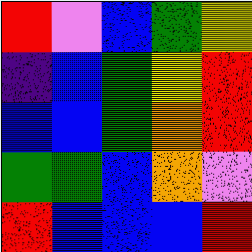[["red", "violet", "blue", "green", "yellow"], ["indigo", "blue", "green", "yellow", "red"], ["blue", "blue", "green", "orange", "red"], ["green", "green", "blue", "orange", "violet"], ["red", "blue", "blue", "blue", "red"]]